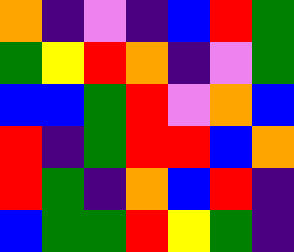[["orange", "indigo", "violet", "indigo", "blue", "red", "green"], ["green", "yellow", "red", "orange", "indigo", "violet", "green"], ["blue", "blue", "green", "red", "violet", "orange", "blue"], ["red", "indigo", "green", "red", "red", "blue", "orange"], ["red", "green", "indigo", "orange", "blue", "red", "indigo"], ["blue", "green", "green", "red", "yellow", "green", "indigo"]]